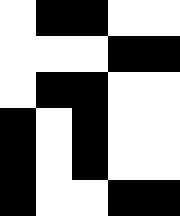[["white", "black", "black", "white", "white"], ["white", "white", "white", "black", "black"], ["white", "black", "black", "white", "white"], ["black", "white", "black", "white", "white"], ["black", "white", "black", "white", "white"], ["black", "white", "white", "black", "black"]]